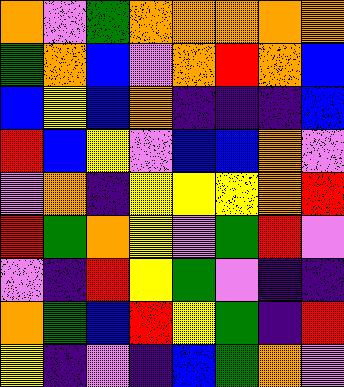[["orange", "violet", "green", "orange", "orange", "orange", "orange", "orange"], ["green", "orange", "blue", "violet", "orange", "red", "orange", "blue"], ["blue", "yellow", "blue", "orange", "indigo", "indigo", "indigo", "blue"], ["red", "blue", "yellow", "violet", "blue", "blue", "orange", "violet"], ["violet", "orange", "indigo", "yellow", "yellow", "yellow", "orange", "red"], ["red", "green", "orange", "yellow", "violet", "green", "red", "violet"], ["violet", "indigo", "red", "yellow", "green", "violet", "indigo", "indigo"], ["orange", "green", "blue", "red", "yellow", "green", "indigo", "red"], ["yellow", "indigo", "violet", "indigo", "blue", "green", "orange", "violet"]]